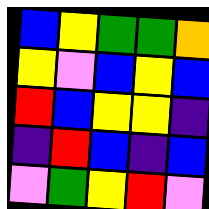[["blue", "yellow", "green", "green", "orange"], ["yellow", "violet", "blue", "yellow", "blue"], ["red", "blue", "yellow", "yellow", "indigo"], ["indigo", "red", "blue", "indigo", "blue"], ["violet", "green", "yellow", "red", "violet"]]